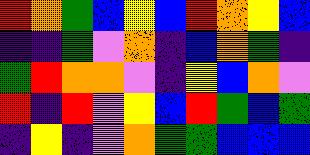[["red", "orange", "green", "blue", "yellow", "blue", "red", "orange", "yellow", "blue"], ["indigo", "indigo", "green", "violet", "orange", "indigo", "blue", "orange", "green", "indigo"], ["green", "red", "orange", "orange", "violet", "indigo", "yellow", "blue", "orange", "violet"], ["red", "indigo", "red", "violet", "yellow", "blue", "red", "green", "blue", "green"], ["indigo", "yellow", "indigo", "violet", "orange", "green", "green", "blue", "blue", "blue"]]